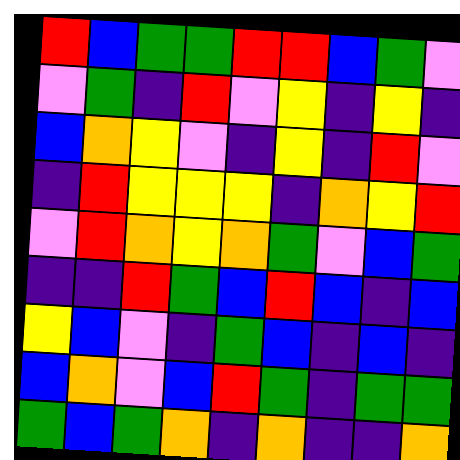[["red", "blue", "green", "green", "red", "red", "blue", "green", "violet"], ["violet", "green", "indigo", "red", "violet", "yellow", "indigo", "yellow", "indigo"], ["blue", "orange", "yellow", "violet", "indigo", "yellow", "indigo", "red", "violet"], ["indigo", "red", "yellow", "yellow", "yellow", "indigo", "orange", "yellow", "red"], ["violet", "red", "orange", "yellow", "orange", "green", "violet", "blue", "green"], ["indigo", "indigo", "red", "green", "blue", "red", "blue", "indigo", "blue"], ["yellow", "blue", "violet", "indigo", "green", "blue", "indigo", "blue", "indigo"], ["blue", "orange", "violet", "blue", "red", "green", "indigo", "green", "green"], ["green", "blue", "green", "orange", "indigo", "orange", "indigo", "indigo", "orange"]]